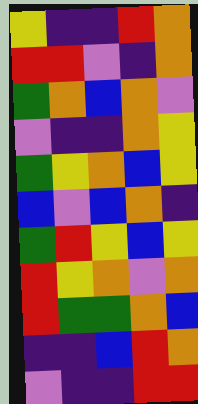[["yellow", "indigo", "indigo", "red", "orange"], ["red", "red", "violet", "indigo", "orange"], ["green", "orange", "blue", "orange", "violet"], ["violet", "indigo", "indigo", "orange", "yellow"], ["green", "yellow", "orange", "blue", "yellow"], ["blue", "violet", "blue", "orange", "indigo"], ["green", "red", "yellow", "blue", "yellow"], ["red", "yellow", "orange", "violet", "orange"], ["red", "green", "green", "orange", "blue"], ["indigo", "indigo", "blue", "red", "orange"], ["violet", "indigo", "indigo", "red", "red"]]